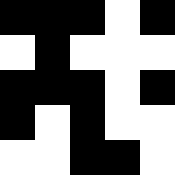[["black", "black", "black", "white", "black"], ["white", "black", "white", "white", "white"], ["black", "black", "black", "white", "black"], ["black", "white", "black", "white", "white"], ["white", "white", "black", "black", "white"]]